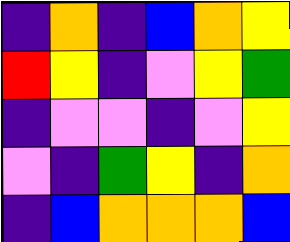[["indigo", "orange", "indigo", "blue", "orange", "yellow"], ["red", "yellow", "indigo", "violet", "yellow", "green"], ["indigo", "violet", "violet", "indigo", "violet", "yellow"], ["violet", "indigo", "green", "yellow", "indigo", "orange"], ["indigo", "blue", "orange", "orange", "orange", "blue"]]